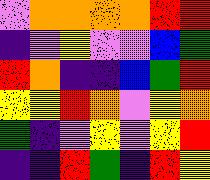[["violet", "orange", "orange", "orange", "orange", "red", "red"], ["indigo", "violet", "yellow", "violet", "violet", "blue", "green"], ["red", "orange", "indigo", "indigo", "blue", "green", "red"], ["yellow", "yellow", "red", "orange", "violet", "yellow", "orange"], ["green", "indigo", "violet", "yellow", "violet", "yellow", "red"], ["indigo", "indigo", "red", "green", "indigo", "red", "yellow"]]